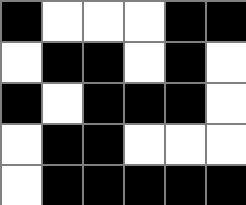[["black", "white", "white", "white", "black", "black"], ["white", "black", "black", "white", "black", "white"], ["black", "white", "black", "black", "black", "white"], ["white", "black", "black", "white", "white", "white"], ["white", "black", "black", "black", "black", "black"]]